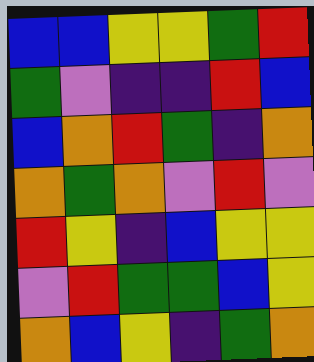[["blue", "blue", "yellow", "yellow", "green", "red"], ["green", "violet", "indigo", "indigo", "red", "blue"], ["blue", "orange", "red", "green", "indigo", "orange"], ["orange", "green", "orange", "violet", "red", "violet"], ["red", "yellow", "indigo", "blue", "yellow", "yellow"], ["violet", "red", "green", "green", "blue", "yellow"], ["orange", "blue", "yellow", "indigo", "green", "orange"]]